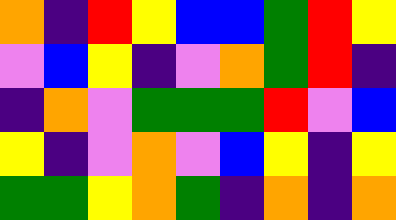[["orange", "indigo", "red", "yellow", "blue", "blue", "green", "red", "yellow"], ["violet", "blue", "yellow", "indigo", "violet", "orange", "green", "red", "indigo"], ["indigo", "orange", "violet", "green", "green", "green", "red", "violet", "blue"], ["yellow", "indigo", "violet", "orange", "violet", "blue", "yellow", "indigo", "yellow"], ["green", "green", "yellow", "orange", "green", "indigo", "orange", "indigo", "orange"]]